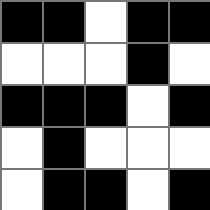[["black", "black", "white", "black", "black"], ["white", "white", "white", "black", "white"], ["black", "black", "black", "white", "black"], ["white", "black", "white", "white", "white"], ["white", "black", "black", "white", "black"]]